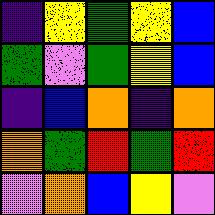[["indigo", "yellow", "green", "yellow", "blue"], ["green", "violet", "green", "yellow", "blue"], ["indigo", "blue", "orange", "indigo", "orange"], ["orange", "green", "red", "green", "red"], ["violet", "orange", "blue", "yellow", "violet"]]